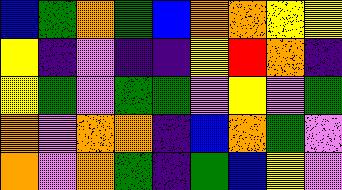[["blue", "green", "orange", "green", "blue", "orange", "orange", "yellow", "yellow"], ["yellow", "indigo", "violet", "indigo", "indigo", "yellow", "red", "orange", "indigo"], ["yellow", "green", "violet", "green", "green", "violet", "yellow", "violet", "green"], ["orange", "violet", "orange", "orange", "indigo", "blue", "orange", "green", "violet"], ["orange", "violet", "orange", "green", "indigo", "green", "blue", "yellow", "violet"]]